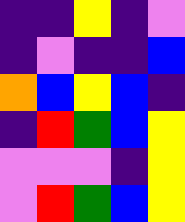[["indigo", "indigo", "yellow", "indigo", "violet"], ["indigo", "violet", "indigo", "indigo", "blue"], ["orange", "blue", "yellow", "blue", "indigo"], ["indigo", "red", "green", "blue", "yellow"], ["violet", "violet", "violet", "indigo", "yellow"], ["violet", "red", "green", "blue", "yellow"]]